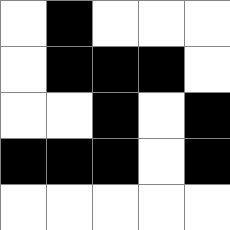[["white", "black", "white", "white", "white"], ["white", "black", "black", "black", "white"], ["white", "white", "black", "white", "black"], ["black", "black", "black", "white", "black"], ["white", "white", "white", "white", "white"]]